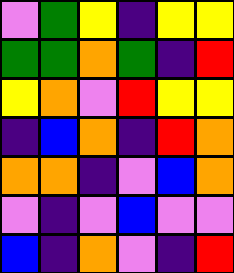[["violet", "green", "yellow", "indigo", "yellow", "yellow"], ["green", "green", "orange", "green", "indigo", "red"], ["yellow", "orange", "violet", "red", "yellow", "yellow"], ["indigo", "blue", "orange", "indigo", "red", "orange"], ["orange", "orange", "indigo", "violet", "blue", "orange"], ["violet", "indigo", "violet", "blue", "violet", "violet"], ["blue", "indigo", "orange", "violet", "indigo", "red"]]